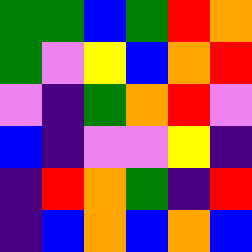[["green", "green", "blue", "green", "red", "orange"], ["green", "violet", "yellow", "blue", "orange", "red"], ["violet", "indigo", "green", "orange", "red", "violet"], ["blue", "indigo", "violet", "violet", "yellow", "indigo"], ["indigo", "red", "orange", "green", "indigo", "red"], ["indigo", "blue", "orange", "blue", "orange", "blue"]]